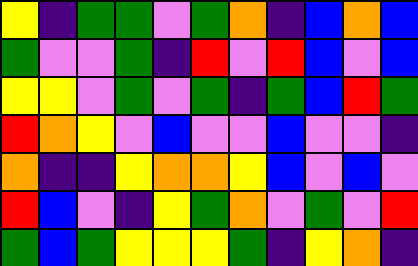[["yellow", "indigo", "green", "green", "violet", "green", "orange", "indigo", "blue", "orange", "blue"], ["green", "violet", "violet", "green", "indigo", "red", "violet", "red", "blue", "violet", "blue"], ["yellow", "yellow", "violet", "green", "violet", "green", "indigo", "green", "blue", "red", "green"], ["red", "orange", "yellow", "violet", "blue", "violet", "violet", "blue", "violet", "violet", "indigo"], ["orange", "indigo", "indigo", "yellow", "orange", "orange", "yellow", "blue", "violet", "blue", "violet"], ["red", "blue", "violet", "indigo", "yellow", "green", "orange", "violet", "green", "violet", "red"], ["green", "blue", "green", "yellow", "yellow", "yellow", "green", "indigo", "yellow", "orange", "indigo"]]